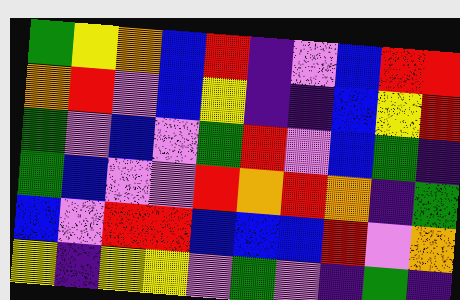[["green", "yellow", "orange", "blue", "red", "indigo", "violet", "blue", "red", "red"], ["orange", "red", "violet", "blue", "yellow", "indigo", "indigo", "blue", "yellow", "red"], ["green", "violet", "blue", "violet", "green", "red", "violet", "blue", "green", "indigo"], ["green", "blue", "violet", "violet", "red", "orange", "red", "orange", "indigo", "green"], ["blue", "violet", "red", "red", "blue", "blue", "blue", "red", "violet", "orange"], ["yellow", "indigo", "yellow", "yellow", "violet", "green", "violet", "indigo", "green", "indigo"]]